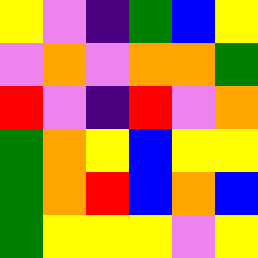[["yellow", "violet", "indigo", "green", "blue", "yellow"], ["violet", "orange", "violet", "orange", "orange", "green"], ["red", "violet", "indigo", "red", "violet", "orange"], ["green", "orange", "yellow", "blue", "yellow", "yellow"], ["green", "orange", "red", "blue", "orange", "blue"], ["green", "yellow", "yellow", "yellow", "violet", "yellow"]]